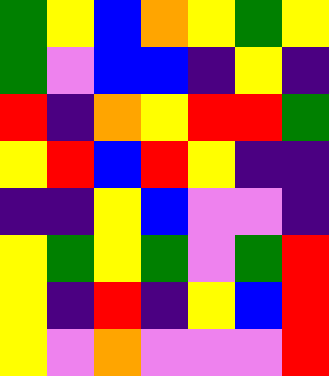[["green", "yellow", "blue", "orange", "yellow", "green", "yellow"], ["green", "violet", "blue", "blue", "indigo", "yellow", "indigo"], ["red", "indigo", "orange", "yellow", "red", "red", "green"], ["yellow", "red", "blue", "red", "yellow", "indigo", "indigo"], ["indigo", "indigo", "yellow", "blue", "violet", "violet", "indigo"], ["yellow", "green", "yellow", "green", "violet", "green", "red"], ["yellow", "indigo", "red", "indigo", "yellow", "blue", "red"], ["yellow", "violet", "orange", "violet", "violet", "violet", "red"]]